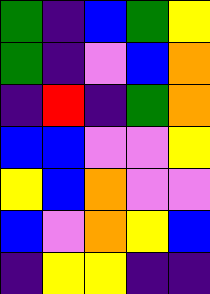[["green", "indigo", "blue", "green", "yellow"], ["green", "indigo", "violet", "blue", "orange"], ["indigo", "red", "indigo", "green", "orange"], ["blue", "blue", "violet", "violet", "yellow"], ["yellow", "blue", "orange", "violet", "violet"], ["blue", "violet", "orange", "yellow", "blue"], ["indigo", "yellow", "yellow", "indigo", "indigo"]]